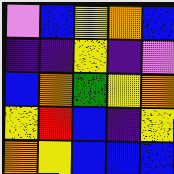[["violet", "blue", "yellow", "orange", "blue"], ["indigo", "indigo", "yellow", "indigo", "violet"], ["blue", "orange", "green", "yellow", "orange"], ["yellow", "red", "blue", "indigo", "yellow"], ["orange", "yellow", "blue", "blue", "blue"]]